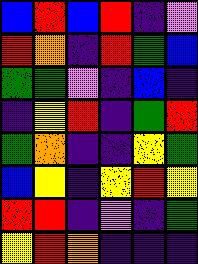[["blue", "red", "blue", "red", "indigo", "violet"], ["red", "orange", "indigo", "red", "green", "blue"], ["green", "green", "violet", "indigo", "blue", "indigo"], ["indigo", "yellow", "red", "indigo", "green", "red"], ["green", "orange", "indigo", "indigo", "yellow", "green"], ["blue", "yellow", "indigo", "yellow", "red", "yellow"], ["red", "red", "indigo", "violet", "indigo", "green"], ["yellow", "red", "orange", "indigo", "indigo", "indigo"]]